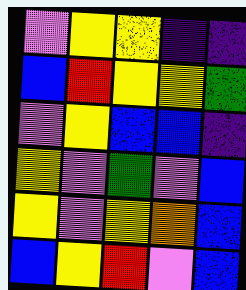[["violet", "yellow", "yellow", "indigo", "indigo"], ["blue", "red", "yellow", "yellow", "green"], ["violet", "yellow", "blue", "blue", "indigo"], ["yellow", "violet", "green", "violet", "blue"], ["yellow", "violet", "yellow", "orange", "blue"], ["blue", "yellow", "red", "violet", "blue"]]